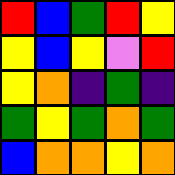[["red", "blue", "green", "red", "yellow"], ["yellow", "blue", "yellow", "violet", "red"], ["yellow", "orange", "indigo", "green", "indigo"], ["green", "yellow", "green", "orange", "green"], ["blue", "orange", "orange", "yellow", "orange"]]